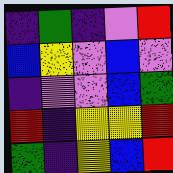[["indigo", "green", "indigo", "violet", "red"], ["blue", "yellow", "violet", "blue", "violet"], ["indigo", "violet", "violet", "blue", "green"], ["red", "indigo", "yellow", "yellow", "red"], ["green", "indigo", "yellow", "blue", "red"]]